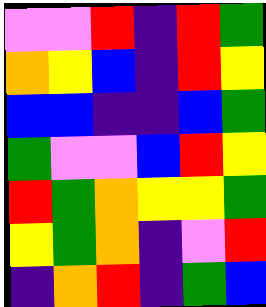[["violet", "violet", "red", "indigo", "red", "green"], ["orange", "yellow", "blue", "indigo", "red", "yellow"], ["blue", "blue", "indigo", "indigo", "blue", "green"], ["green", "violet", "violet", "blue", "red", "yellow"], ["red", "green", "orange", "yellow", "yellow", "green"], ["yellow", "green", "orange", "indigo", "violet", "red"], ["indigo", "orange", "red", "indigo", "green", "blue"]]